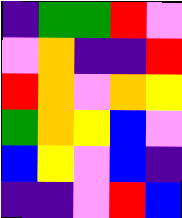[["indigo", "green", "green", "red", "violet"], ["violet", "orange", "indigo", "indigo", "red"], ["red", "orange", "violet", "orange", "yellow"], ["green", "orange", "yellow", "blue", "violet"], ["blue", "yellow", "violet", "blue", "indigo"], ["indigo", "indigo", "violet", "red", "blue"]]